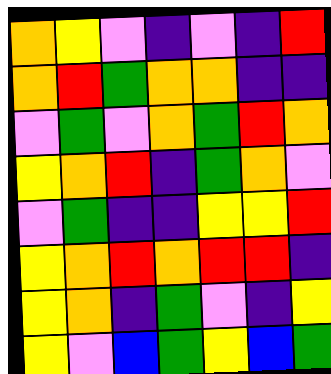[["orange", "yellow", "violet", "indigo", "violet", "indigo", "red"], ["orange", "red", "green", "orange", "orange", "indigo", "indigo"], ["violet", "green", "violet", "orange", "green", "red", "orange"], ["yellow", "orange", "red", "indigo", "green", "orange", "violet"], ["violet", "green", "indigo", "indigo", "yellow", "yellow", "red"], ["yellow", "orange", "red", "orange", "red", "red", "indigo"], ["yellow", "orange", "indigo", "green", "violet", "indigo", "yellow"], ["yellow", "violet", "blue", "green", "yellow", "blue", "green"]]